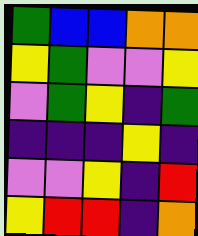[["green", "blue", "blue", "orange", "orange"], ["yellow", "green", "violet", "violet", "yellow"], ["violet", "green", "yellow", "indigo", "green"], ["indigo", "indigo", "indigo", "yellow", "indigo"], ["violet", "violet", "yellow", "indigo", "red"], ["yellow", "red", "red", "indigo", "orange"]]